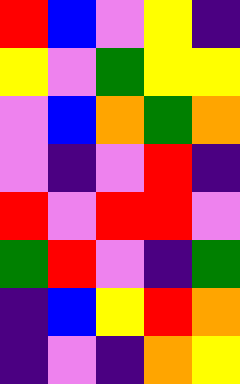[["red", "blue", "violet", "yellow", "indigo"], ["yellow", "violet", "green", "yellow", "yellow"], ["violet", "blue", "orange", "green", "orange"], ["violet", "indigo", "violet", "red", "indigo"], ["red", "violet", "red", "red", "violet"], ["green", "red", "violet", "indigo", "green"], ["indigo", "blue", "yellow", "red", "orange"], ["indigo", "violet", "indigo", "orange", "yellow"]]